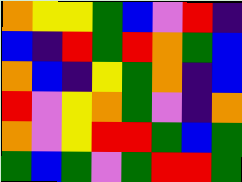[["orange", "yellow", "yellow", "green", "blue", "violet", "red", "indigo"], ["blue", "indigo", "red", "green", "red", "orange", "green", "blue"], ["orange", "blue", "indigo", "yellow", "green", "orange", "indigo", "blue"], ["red", "violet", "yellow", "orange", "green", "violet", "indigo", "orange"], ["orange", "violet", "yellow", "red", "red", "green", "blue", "green"], ["green", "blue", "green", "violet", "green", "red", "red", "green"]]